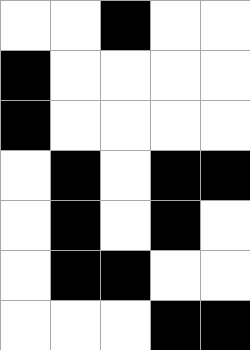[["white", "white", "black", "white", "white"], ["black", "white", "white", "white", "white"], ["black", "white", "white", "white", "white"], ["white", "black", "white", "black", "black"], ["white", "black", "white", "black", "white"], ["white", "black", "black", "white", "white"], ["white", "white", "white", "black", "black"]]